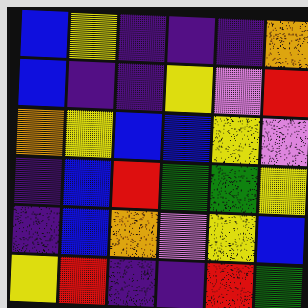[["blue", "yellow", "indigo", "indigo", "indigo", "orange"], ["blue", "indigo", "indigo", "yellow", "violet", "red"], ["orange", "yellow", "blue", "blue", "yellow", "violet"], ["indigo", "blue", "red", "green", "green", "yellow"], ["indigo", "blue", "orange", "violet", "yellow", "blue"], ["yellow", "red", "indigo", "indigo", "red", "green"]]